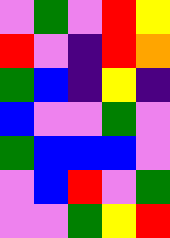[["violet", "green", "violet", "red", "yellow"], ["red", "violet", "indigo", "red", "orange"], ["green", "blue", "indigo", "yellow", "indigo"], ["blue", "violet", "violet", "green", "violet"], ["green", "blue", "blue", "blue", "violet"], ["violet", "blue", "red", "violet", "green"], ["violet", "violet", "green", "yellow", "red"]]